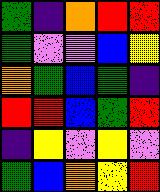[["green", "indigo", "orange", "red", "red"], ["green", "violet", "violet", "blue", "yellow"], ["orange", "green", "blue", "green", "indigo"], ["red", "red", "blue", "green", "red"], ["indigo", "yellow", "violet", "yellow", "violet"], ["green", "blue", "orange", "yellow", "red"]]